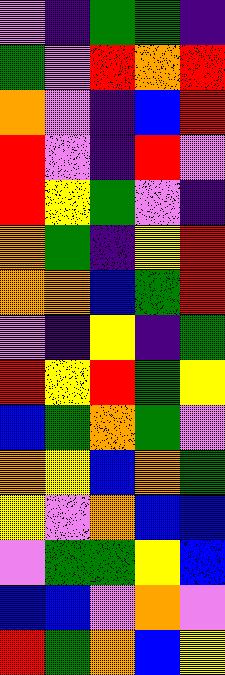[["violet", "indigo", "green", "green", "indigo"], ["green", "violet", "red", "orange", "red"], ["orange", "violet", "indigo", "blue", "red"], ["red", "violet", "indigo", "red", "violet"], ["red", "yellow", "green", "violet", "indigo"], ["orange", "green", "indigo", "yellow", "red"], ["orange", "orange", "blue", "green", "red"], ["violet", "indigo", "yellow", "indigo", "green"], ["red", "yellow", "red", "green", "yellow"], ["blue", "green", "orange", "green", "violet"], ["orange", "yellow", "blue", "orange", "green"], ["yellow", "violet", "orange", "blue", "blue"], ["violet", "green", "green", "yellow", "blue"], ["blue", "blue", "violet", "orange", "violet"], ["red", "green", "orange", "blue", "yellow"]]